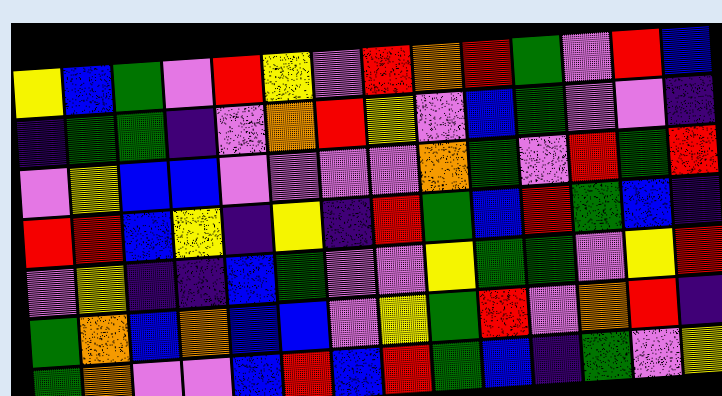[["yellow", "blue", "green", "violet", "red", "yellow", "violet", "red", "orange", "red", "green", "violet", "red", "blue"], ["indigo", "green", "green", "indigo", "violet", "orange", "red", "yellow", "violet", "blue", "green", "violet", "violet", "indigo"], ["violet", "yellow", "blue", "blue", "violet", "violet", "violet", "violet", "orange", "green", "violet", "red", "green", "red"], ["red", "red", "blue", "yellow", "indigo", "yellow", "indigo", "red", "green", "blue", "red", "green", "blue", "indigo"], ["violet", "yellow", "indigo", "indigo", "blue", "green", "violet", "violet", "yellow", "green", "green", "violet", "yellow", "red"], ["green", "orange", "blue", "orange", "blue", "blue", "violet", "yellow", "green", "red", "violet", "orange", "red", "indigo"], ["green", "orange", "violet", "violet", "blue", "red", "blue", "red", "green", "blue", "indigo", "green", "violet", "yellow"]]